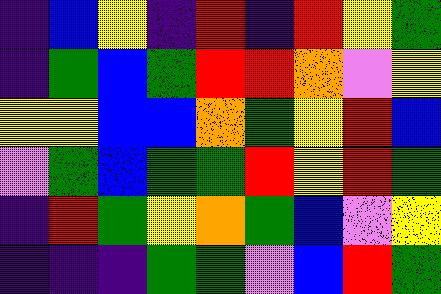[["indigo", "blue", "yellow", "indigo", "red", "indigo", "red", "yellow", "green"], ["indigo", "green", "blue", "green", "red", "red", "orange", "violet", "yellow"], ["yellow", "yellow", "blue", "blue", "orange", "green", "yellow", "red", "blue"], ["violet", "green", "blue", "green", "green", "red", "yellow", "red", "green"], ["indigo", "red", "green", "yellow", "orange", "green", "blue", "violet", "yellow"], ["indigo", "indigo", "indigo", "green", "green", "violet", "blue", "red", "green"]]